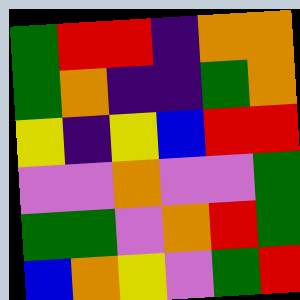[["green", "red", "red", "indigo", "orange", "orange"], ["green", "orange", "indigo", "indigo", "green", "orange"], ["yellow", "indigo", "yellow", "blue", "red", "red"], ["violet", "violet", "orange", "violet", "violet", "green"], ["green", "green", "violet", "orange", "red", "green"], ["blue", "orange", "yellow", "violet", "green", "red"]]